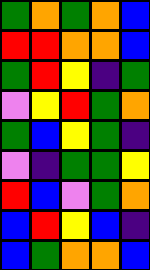[["green", "orange", "green", "orange", "blue"], ["red", "red", "orange", "orange", "blue"], ["green", "red", "yellow", "indigo", "green"], ["violet", "yellow", "red", "green", "orange"], ["green", "blue", "yellow", "green", "indigo"], ["violet", "indigo", "green", "green", "yellow"], ["red", "blue", "violet", "green", "orange"], ["blue", "red", "yellow", "blue", "indigo"], ["blue", "green", "orange", "orange", "blue"]]